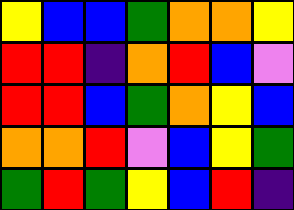[["yellow", "blue", "blue", "green", "orange", "orange", "yellow"], ["red", "red", "indigo", "orange", "red", "blue", "violet"], ["red", "red", "blue", "green", "orange", "yellow", "blue"], ["orange", "orange", "red", "violet", "blue", "yellow", "green"], ["green", "red", "green", "yellow", "blue", "red", "indigo"]]